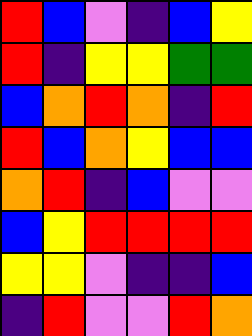[["red", "blue", "violet", "indigo", "blue", "yellow"], ["red", "indigo", "yellow", "yellow", "green", "green"], ["blue", "orange", "red", "orange", "indigo", "red"], ["red", "blue", "orange", "yellow", "blue", "blue"], ["orange", "red", "indigo", "blue", "violet", "violet"], ["blue", "yellow", "red", "red", "red", "red"], ["yellow", "yellow", "violet", "indigo", "indigo", "blue"], ["indigo", "red", "violet", "violet", "red", "orange"]]